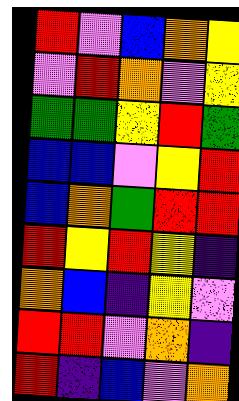[["red", "violet", "blue", "orange", "yellow"], ["violet", "red", "orange", "violet", "yellow"], ["green", "green", "yellow", "red", "green"], ["blue", "blue", "violet", "yellow", "red"], ["blue", "orange", "green", "red", "red"], ["red", "yellow", "red", "yellow", "indigo"], ["orange", "blue", "indigo", "yellow", "violet"], ["red", "red", "violet", "orange", "indigo"], ["red", "indigo", "blue", "violet", "orange"]]